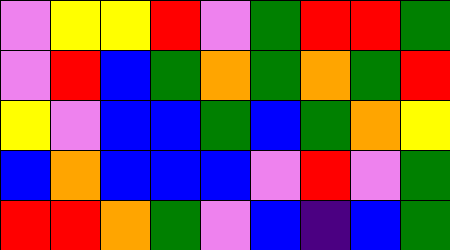[["violet", "yellow", "yellow", "red", "violet", "green", "red", "red", "green"], ["violet", "red", "blue", "green", "orange", "green", "orange", "green", "red"], ["yellow", "violet", "blue", "blue", "green", "blue", "green", "orange", "yellow"], ["blue", "orange", "blue", "blue", "blue", "violet", "red", "violet", "green"], ["red", "red", "orange", "green", "violet", "blue", "indigo", "blue", "green"]]